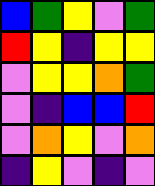[["blue", "green", "yellow", "violet", "green"], ["red", "yellow", "indigo", "yellow", "yellow"], ["violet", "yellow", "yellow", "orange", "green"], ["violet", "indigo", "blue", "blue", "red"], ["violet", "orange", "yellow", "violet", "orange"], ["indigo", "yellow", "violet", "indigo", "violet"]]